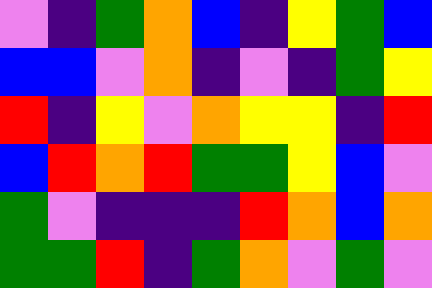[["violet", "indigo", "green", "orange", "blue", "indigo", "yellow", "green", "blue"], ["blue", "blue", "violet", "orange", "indigo", "violet", "indigo", "green", "yellow"], ["red", "indigo", "yellow", "violet", "orange", "yellow", "yellow", "indigo", "red"], ["blue", "red", "orange", "red", "green", "green", "yellow", "blue", "violet"], ["green", "violet", "indigo", "indigo", "indigo", "red", "orange", "blue", "orange"], ["green", "green", "red", "indigo", "green", "orange", "violet", "green", "violet"]]